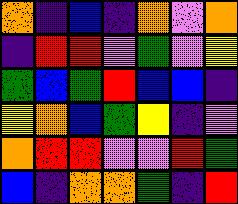[["orange", "indigo", "blue", "indigo", "orange", "violet", "orange"], ["indigo", "red", "red", "violet", "green", "violet", "yellow"], ["green", "blue", "green", "red", "blue", "blue", "indigo"], ["yellow", "orange", "blue", "green", "yellow", "indigo", "violet"], ["orange", "red", "red", "violet", "violet", "red", "green"], ["blue", "indigo", "orange", "orange", "green", "indigo", "red"]]